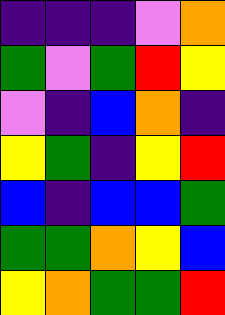[["indigo", "indigo", "indigo", "violet", "orange"], ["green", "violet", "green", "red", "yellow"], ["violet", "indigo", "blue", "orange", "indigo"], ["yellow", "green", "indigo", "yellow", "red"], ["blue", "indigo", "blue", "blue", "green"], ["green", "green", "orange", "yellow", "blue"], ["yellow", "orange", "green", "green", "red"]]